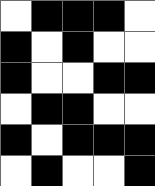[["white", "black", "black", "black", "white"], ["black", "white", "black", "white", "white"], ["black", "white", "white", "black", "black"], ["white", "black", "black", "white", "white"], ["black", "white", "black", "black", "black"], ["white", "black", "white", "white", "black"]]